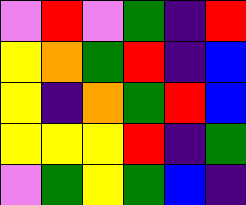[["violet", "red", "violet", "green", "indigo", "red"], ["yellow", "orange", "green", "red", "indigo", "blue"], ["yellow", "indigo", "orange", "green", "red", "blue"], ["yellow", "yellow", "yellow", "red", "indigo", "green"], ["violet", "green", "yellow", "green", "blue", "indigo"]]